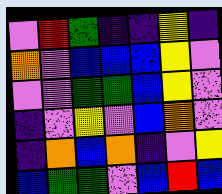[["violet", "red", "green", "indigo", "indigo", "yellow", "indigo"], ["orange", "violet", "blue", "blue", "blue", "yellow", "violet"], ["violet", "violet", "green", "green", "blue", "yellow", "violet"], ["indigo", "violet", "yellow", "violet", "blue", "orange", "violet"], ["indigo", "orange", "blue", "orange", "indigo", "violet", "yellow"], ["blue", "green", "green", "violet", "blue", "red", "blue"]]